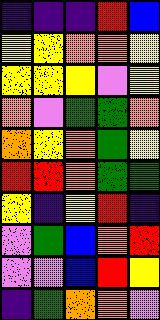[["indigo", "indigo", "indigo", "red", "blue"], ["yellow", "yellow", "orange", "orange", "yellow"], ["yellow", "yellow", "yellow", "violet", "yellow"], ["orange", "violet", "green", "green", "orange"], ["orange", "yellow", "orange", "green", "yellow"], ["red", "red", "orange", "green", "green"], ["yellow", "indigo", "yellow", "red", "indigo"], ["violet", "green", "blue", "orange", "red"], ["violet", "violet", "blue", "red", "yellow"], ["indigo", "green", "orange", "orange", "violet"]]